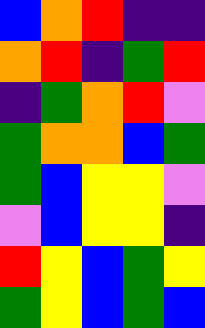[["blue", "orange", "red", "indigo", "indigo"], ["orange", "red", "indigo", "green", "red"], ["indigo", "green", "orange", "red", "violet"], ["green", "orange", "orange", "blue", "green"], ["green", "blue", "yellow", "yellow", "violet"], ["violet", "blue", "yellow", "yellow", "indigo"], ["red", "yellow", "blue", "green", "yellow"], ["green", "yellow", "blue", "green", "blue"]]